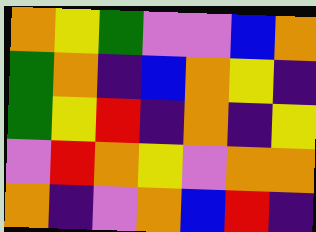[["orange", "yellow", "green", "violet", "violet", "blue", "orange"], ["green", "orange", "indigo", "blue", "orange", "yellow", "indigo"], ["green", "yellow", "red", "indigo", "orange", "indigo", "yellow"], ["violet", "red", "orange", "yellow", "violet", "orange", "orange"], ["orange", "indigo", "violet", "orange", "blue", "red", "indigo"]]